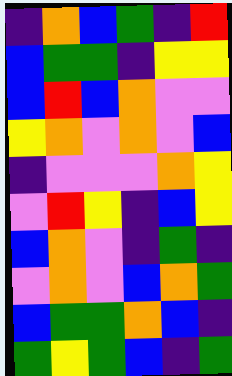[["indigo", "orange", "blue", "green", "indigo", "red"], ["blue", "green", "green", "indigo", "yellow", "yellow"], ["blue", "red", "blue", "orange", "violet", "violet"], ["yellow", "orange", "violet", "orange", "violet", "blue"], ["indigo", "violet", "violet", "violet", "orange", "yellow"], ["violet", "red", "yellow", "indigo", "blue", "yellow"], ["blue", "orange", "violet", "indigo", "green", "indigo"], ["violet", "orange", "violet", "blue", "orange", "green"], ["blue", "green", "green", "orange", "blue", "indigo"], ["green", "yellow", "green", "blue", "indigo", "green"]]